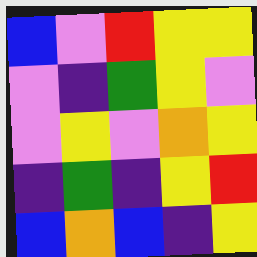[["blue", "violet", "red", "yellow", "yellow"], ["violet", "indigo", "green", "yellow", "violet"], ["violet", "yellow", "violet", "orange", "yellow"], ["indigo", "green", "indigo", "yellow", "red"], ["blue", "orange", "blue", "indigo", "yellow"]]